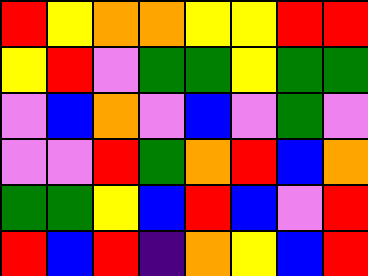[["red", "yellow", "orange", "orange", "yellow", "yellow", "red", "red"], ["yellow", "red", "violet", "green", "green", "yellow", "green", "green"], ["violet", "blue", "orange", "violet", "blue", "violet", "green", "violet"], ["violet", "violet", "red", "green", "orange", "red", "blue", "orange"], ["green", "green", "yellow", "blue", "red", "blue", "violet", "red"], ["red", "blue", "red", "indigo", "orange", "yellow", "blue", "red"]]